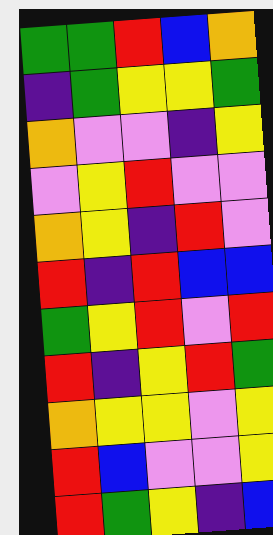[["green", "green", "red", "blue", "orange"], ["indigo", "green", "yellow", "yellow", "green"], ["orange", "violet", "violet", "indigo", "yellow"], ["violet", "yellow", "red", "violet", "violet"], ["orange", "yellow", "indigo", "red", "violet"], ["red", "indigo", "red", "blue", "blue"], ["green", "yellow", "red", "violet", "red"], ["red", "indigo", "yellow", "red", "green"], ["orange", "yellow", "yellow", "violet", "yellow"], ["red", "blue", "violet", "violet", "yellow"], ["red", "green", "yellow", "indigo", "blue"]]